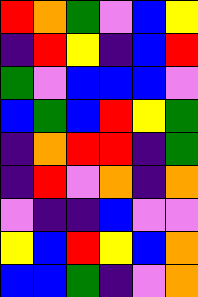[["red", "orange", "green", "violet", "blue", "yellow"], ["indigo", "red", "yellow", "indigo", "blue", "red"], ["green", "violet", "blue", "blue", "blue", "violet"], ["blue", "green", "blue", "red", "yellow", "green"], ["indigo", "orange", "red", "red", "indigo", "green"], ["indigo", "red", "violet", "orange", "indigo", "orange"], ["violet", "indigo", "indigo", "blue", "violet", "violet"], ["yellow", "blue", "red", "yellow", "blue", "orange"], ["blue", "blue", "green", "indigo", "violet", "orange"]]